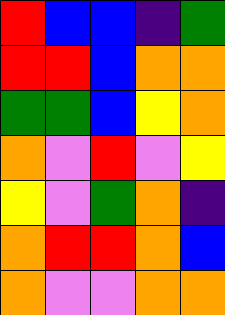[["red", "blue", "blue", "indigo", "green"], ["red", "red", "blue", "orange", "orange"], ["green", "green", "blue", "yellow", "orange"], ["orange", "violet", "red", "violet", "yellow"], ["yellow", "violet", "green", "orange", "indigo"], ["orange", "red", "red", "orange", "blue"], ["orange", "violet", "violet", "orange", "orange"]]